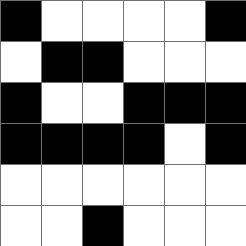[["black", "white", "white", "white", "white", "black"], ["white", "black", "black", "white", "white", "white"], ["black", "white", "white", "black", "black", "black"], ["black", "black", "black", "black", "white", "black"], ["white", "white", "white", "white", "white", "white"], ["white", "white", "black", "white", "white", "white"]]